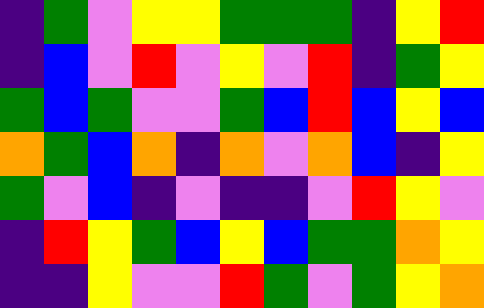[["indigo", "green", "violet", "yellow", "yellow", "green", "green", "green", "indigo", "yellow", "red"], ["indigo", "blue", "violet", "red", "violet", "yellow", "violet", "red", "indigo", "green", "yellow"], ["green", "blue", "green", "violet", "violet", "green", "blue", "red", "blue", "yellow", "blue"], ["orange", "green", "blue", "orange", "indigo", "orange", "violet", "orange", "blue", "indigo", "yellow"], ["green", "violet", "blue", "indigo", "violet", "indigo", "indigo", "violet", "red", "yellow", "violet"], ["indigo", "red", "yellow", "green", "blue", "yellow", "blue", "green", "green", "orange", "yellow"], ["indigo", "indigo", "yellow", "violet", "violet", "red", "green", "violet", "green", "yellow", "orange"]]